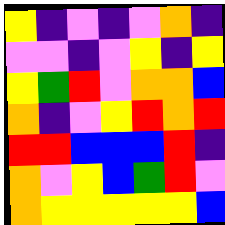[["yellow", "indigo", "violet", "indigo", "violet", "orange", "indigo"], ["violet", "violet", "indigo", "violet", "yellow", "indigo", "yellow"], ["yellow", "green", "red", "violet", "orange", "orange", "blue"], ["orange", "indigo", "violet", "yellow", "red", "orange", "red"], ["red", "red", "blue", "blue", "blue", "red", "indigo"], ["orange", "violet", "yellow", "blue", "green", "red", "violet"], ["orange", "yellow", "yellow", "yellow", "yellow", "yellow", "blue"]]